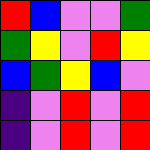[["red", "blue", "violet", "violet", "green"], ["green", "yellow", "violet", "red", "yellow"], ["blue", "green", "yellow", "blue", "violet"], ["indigo", "violet", "red", "violet", "red"], ["indigo", "violet", "red", "violet", "red"]]